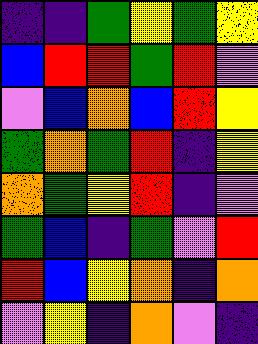[["indigo", "indigo", "green", "yellow", "green", "yellow"], ["blue", "red", "red", "green", "red", "violet"], ["violet", "blue", "orange", "blue", "red", "yellow"], ["green", "orange", "green", "red", "indigo", "yellow"], ["orange", "green", "yellow", "red", "indigo", "violet"], ["green", "blue", "indigo", "green", "violet", "red"], ["red", "blue", "yellow", "orange", "indigo", "orange"], ["violet", "yellow", "indigo", "orange", "violet", "indigo"]]